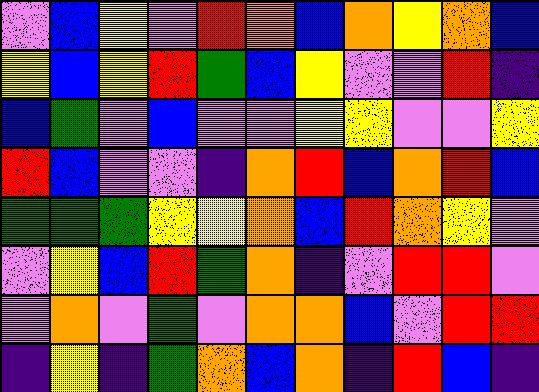[["violet", "blue", "yellow", "violet", "red", "orange", "blue", "orange", "yellow", "orange", "blue"], ["yellow", "blue", "yellow", "red", "green", "blue", "yellow", "violet", "violet", "red", "indigo"], ["blue", "green", "violet", "blue", "violet", "violet", "yellow", "yellow", "violet", "violet", "yellow"], ["red", "blue", "violet", "violet", "indigo", "orange", "red", "blue", "orange", "red", "blue"], ["green", "green", "green", "yellow", "yellow", "orange", "blue", "red", "orange", "yellow", "violet"], ["violet", "yellow", "blue", "red", "green", "orange", "indigo", "violet", "red", "red", "violet"], ["violet", "orange", "violet", "green", "violet", "orange", "orange", "blue", "violet", "red", "red"], ["indigo", "yellow", "indigo", "green", "orange", "blue", "orange", "indigo", "red", "blue", "indigo"]]